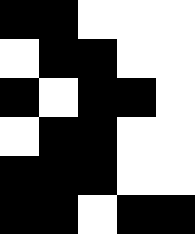[["black", "black", "white", "white", "white"], ["white", "black", "black", "white", "white"], ["black", "white", "black", "black", "white"], ["white", "black", "black", "white", "white"], ["black", "black", "black", "white", "white"], ["black", "black", "white", "black", "black"]]